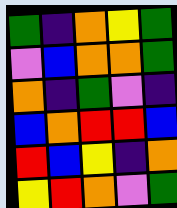[["green", "indigo", "orange", "yellow", "green"], ["violet", "blue", "orange", "orange", "green"], ["orange", "indigo", "green", "violet", "indigo"], ["blue", "orange", "red", "red", "blue"], ["red", "blue", "yellow", "indigo", "orange"], ["yellow", "red", "orange", "violet", "green"]]